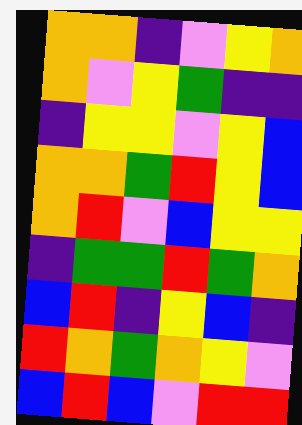[["orange", "orange", "indigo", "violet", "yellow", "orange"], ["orange", "violet", "yellow", "green", "indigo", "indigo"], ["indigo", "yellow", "yellow", "violet", "yellow", "blue"], ["orange", "orange", "green", "red", "yellow", "blue"], ["orange", "red", "violet", "blue", "yellow", "yellow"], ["indigo", "green", "green", "red", "green", "orange"], ["blue", "red", "indigo", "yellow", "blue", "indigo"], ["red", "orange", "green", "orange", "yellow", "violet"], ["blue", "red", "blue", "violet", "red", "red"]]